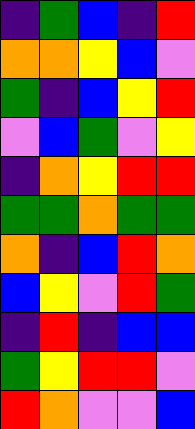[["indigo", "green", "blue", "indigo", "red"], ["orange", "orange", "yellow", "blue", "violet"], ["green", "indigo", "blue", "yellow", "red"], ["violet", "blue", "green", "violet", "yellow"], ["indigo", "orange", "yellow", "red", "red"], ["green", "green", "orange", "green", "green"], ["orange", "indigo", "blue", "red", "orange"], ["blue", "yellow", "violet", "red", "green"], ["indigo", "red", "indigo", "blue", "blue"], ["green", "yellow", "red", "red", "violet"], ["red", "orange", "violet", "violet", "blue"]]